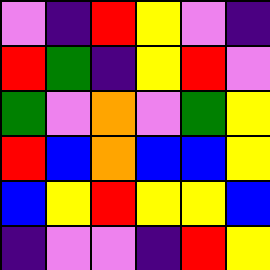[["violet", "indigo", "red", "yellow", "violet", "indigo"], ["red", "green", "indigo", "yellow", "red", "violet"], ["green", "violet", "orange", "violet", "green", "yellow"], ["red", "blue", "orange", "blue", "blue", "yellow"], ["blue", "yellow", "red", "yellow", "yellow", "blue"], ["indigo", "violet", "violet", "indigo", "red", "yellow"]]